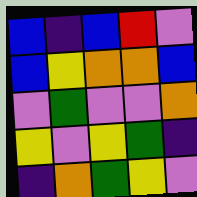[["blue", "indigo", "blue", "red", "violet"], ["blue", "yellow", "orange", "orange", "blue"], ["violet", "green", "violet", "violet", "orange"], ["yellow", "violet", "yellow", "green", "indigo"], ["indigo", "orange", "green", "yellow", "violet"]]